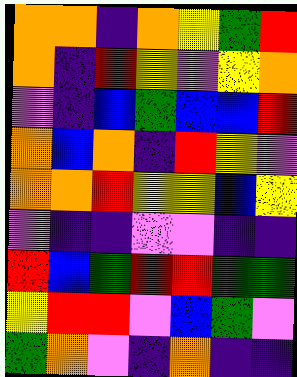[["orange", "orange", "indigo", "orange", "yellow", "green", "red"], ["orange", "indigo", "red", "yellow", "violet", "yellow", "orange"], ["violet", "indigo", "blue", "green", "blue", "blue", "red"], ["orange", "blue", "orange", "indigo", "red", "yellow", "violet"], ["orange", "orange", "red", "yellow", "yellow", "blue", "yellow"], ["violet", "indigo", "indigo", "violet", "violet", "indigo", "indigo"], ["red", "blue", "green", "red", "red", "green", "green"], ["yellow", "red", "red", "violet", "blue", "green", "violet"], ["green", "orange", "violet", "indigo", "orange", "indigo", "indigo"]]